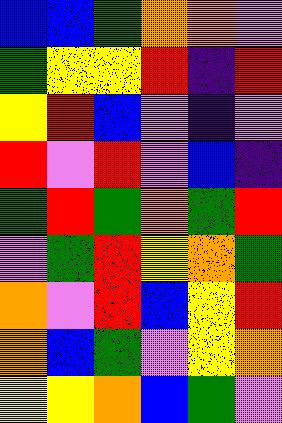[["blue", "blue", "green", "orange", "orange", "violet"], ["green", "yellow", "yellow", "red", "indigo", "red"], ["yellow", "red", "blue", "violet", "indigo", "violet"], ["red", "violet", "red", "violet", "blue", "indigo"], ["green", "red", "green", "orange", "green", "red"], ["violet", "green", "red", "yellow", "orange", "green"], ["orange", "violet", "red", "blue", "yellow", "red"], ["orange", "blue", "green", "violet", "yellow", "orange"], ["yellow", "yellow", "orange", "blue", "green", "violet"]]